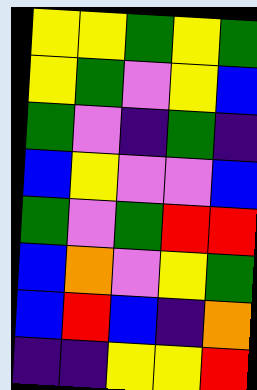[["yellow", "yellow", "green", "yellow", "green"], ["yellow", "green", "violet", "yellow", "blue"], ["green", "violet", "indigo", "green", "indigo"], ["blue", "yellow", "violet", "violet", "blue"], ["green", "violet", "green", "red", "red"], ["blue", "orange", "violet", "yellow", "green"], ["blue", "red", "blue", "indigo", "orange"], ["indigo", "indigo", "yellow", "yellow", "red"]]